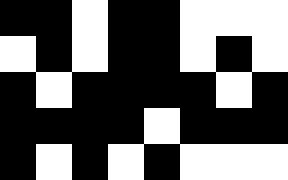[["black", "black", "white", "black", "black", "white", "white", "white"], ["white", "black", "white", "black", "black", "white", "black", "white"], ["black", "white", "black", "black", "black", "black", "white", "black"], ["black", "black", "black", "black", "white", "black", "black", "black"], ["black", "white", "black", "white", "black", "white", "white", "white"]]